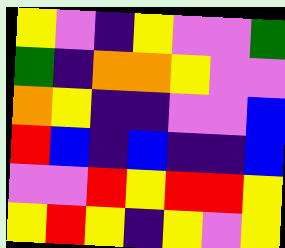[["yellow", "violet", "indigo", "yellow", "violet", "violet", "green"], ["green", "indigo", "orange", "orange", "yellow", "violet", "violet"], ["orange", "yellow", "indigo", "indigo", "violet", "violet", "blue"], ["red", "blue", "indigo", "blue", "indigo", "indigo", "blue"], ["violet", "violet", "red", "yellow", "red", "red", "yellow"], ["yellow", "red", "yellow", "indigo", "yellow", "violet", "yellow"]]